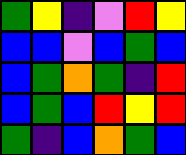[["green", "yellow", "indigo", "violet", "red", "yellow"], ["blue", "blue", "violet", "blue", "green", "blue"], ["blue", "green", "orange", "green", "indigo", "red"], ["blue", "green", "blue", "red", "yellow", "red"], ["green", "indigo", "blue", "orange", "green", "blue"]]